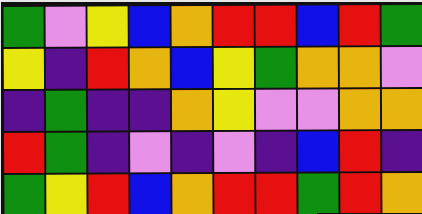[["green", "violet", "yellow", "blue", "orange", "red", "red", "blue", "red", "green"], ["yellow", "indigo", "red", "orange", "blue", "yellow", "green", "orange", "orange", "violet"], ["indigo", "green", "indigo", "indigo", "orange", "yellow", "violet", "violet", "orange", "orange"], ["red", "green", "indigo", "violet", "indigo", "violet", "indigo", "blue", "red", "indigo"], ["green", "yellow", "red", "blue", "orange", "red", "red", "green", "red", "orange"]]